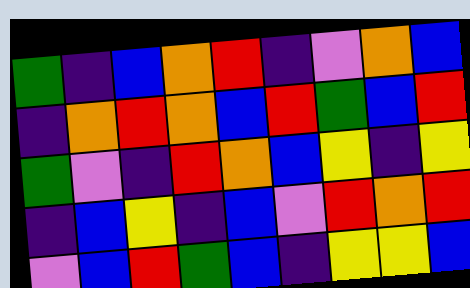[["green", "indigo", "blue", "orange", "red", "indigo", "violet", "orange", "blue"], ["indigo", "orange", "red", "orange", "blue", "red", "green", "blue", "red"], ["green", "violet", "indigo", "red", "orange", "blue", "yellow", "indigo", "yellow"], ["indigo", "blue", "yellow", "indigo", "blue", "violet", "red", "orange", "red"], ["violet", "blue", "red", "green", "blue", "indigo", "yellow", "yellow", "blue"]]